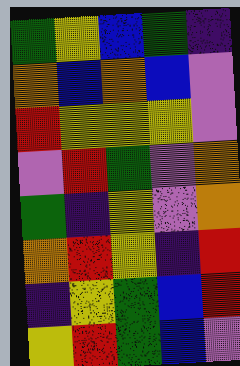[["green", "yellow", "blue", "green", "indigo"], ["orange", "blue", "orange", "blue", "violet"], ["red", "yellow", "yellow", "yellow", "violet"], ["violet", "red", "green", "violet", "orange"], ["green", "indigo", "yellow", "violet", "orange"], ["orange", "red", "yellow", "indigo", "red"], ["indigo", "yellow", "green", "blue", "red"], ["yellow", "red", "green", "blue", "violet"]]